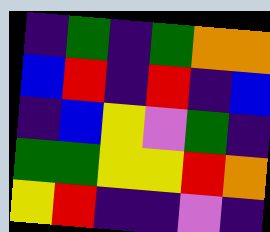[["indigo", "green", "indigo", "green", "orange", "orange"], ["blue", "red", "indigo", "red", "indigo", "blue"], ["indigo", "blue", "yellow", "violet", "green", "indigo"], ["green", "green", "yellow", "yellow", "red", "orange"], ["yellow", "red", "indigo", "indigo", "violet", "indigo"]]